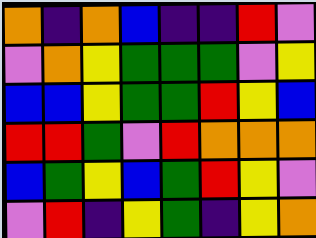[["orange", "indigo", "orange", "blue", "indigo", "indigo", "red", "violet"], ["violet", "orange", "yellow", "green", "green", "green", "violet", "yellow"], ["blue", "blue", "yellow", "green", "green", "red", "yellow", "blue"], ["red", "red", "green", "violet", "red", "orange", "orange", "orange"], ["blue", "green", "yellow", "blue", "green", "red", "yellow", "violet"], ["violet", "red", "indigo", "yellow", "green", "indigo", "yellow", "orange"]]